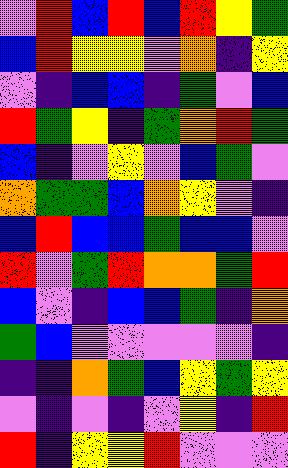[["violet", "red", "blue", "red", "blue", "red", "yellow", "green"], ["blue", "red", "yellow", "yellow", "violet", "orange", "indigo", "yellow"], ["violet", "indigo", "blue", "blue", "indigo", "green", "violet", "blue"], ["red", "green", "yellow", "indigo", "green", "orange", "red", "green"], ["blue", "indigo", "violet", "yellow", "violet", "blue", "green", "violet"], ["orange", "green", "green", "blue", "orange", "yellow", "violet", "indigo"], ["blue", "red", "blue", "blue", "green", "blue", "blue", "violet"], ["red", "violet", "green", "red", "orange", "orange", "green", "red"], ["blue", "violet", "indigo", "blue", "blue", "green", "indigo", "orange"], ["green", "blue", "violet", "violet", "violet", "violet", "violet", "indigo"], ["indigo", "indigo", "orange", "green", "blue", "yellow", "green", "yellow"], ["violet", "indigo", "violet", "indigo", "violet", "yellow", "indigo", "red"], ["red", "indigo", "yellow", "yellow", "red", "violet", "violet", "violet"]]